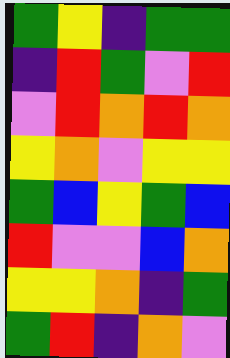[["green", "yellow", "indigo", "green", "green"], ["indigo", "red", "green", "violet", "red"], ["violet", "red", "orange", "red", "orange"], ["yellow", "orange", "violet", "yellow", "yellow"], ["green", "blue", "yellow", "green", "blue"], ["red", "violet", "violet", "blue", "orange"], ["yellow", "yellow", "orange", "indigo", "green"], ["green", "red", "indigo", "orange", "violet"]]